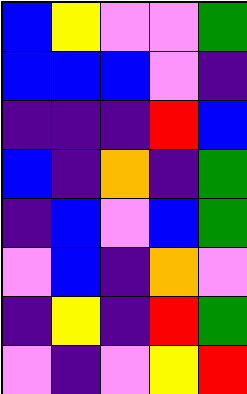[["blue", "yellow", "violet", "violet", "green"], ["blue", "blue", "blue", "violet", "indigo"], ["indigo", "indigo", "indigo", "red", "blue"], ["blue", "indigo", "orange", "indigo", "green"], ["indigo", "blue", "violet", "blue", "green"], ["violet", "blue", "indigo", "orange", "violet"], ["indigo", "yellow", "indigo", "red", "green"], ["violet", "indigo", "violet", "yellow", "red"]]